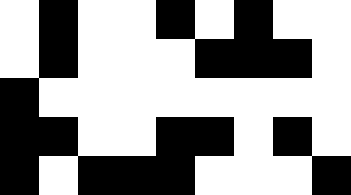[["white", "black", "white", "white", "black", "white", "black", "white", "white"], ["white", "black", "white", "white", "white", "black", "black", "black", "white"], ["black", "white", "white", "white", "white", "white", "white", "white", "white"], ["black", "black", "white", "white", "black", "black", "white", "black", "white"], ["black", "white", "black", "black", "black", "white", "white", "white", "black"]]